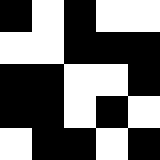[["black", "white", "black", "white", "white"], ["white", "white", "black", "black", "black"], ["black", "black", "white", "white", "black"], ["black", "black", "white", "black", "white"], ["white", "black", "black", "white", "black"]]